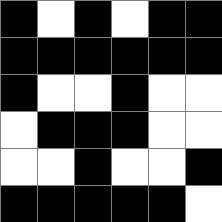[["black", "white", "black", "white", "black", "black"], ["black", "black", "black", "black", "black", "black"], ["black", "white", "white", "black", "white", "white"], ["white", "black", "black", "black", "white", "white"], ["white", "white", "black", "white", "white", "black"], ["black", "black", "black", "black", "black", "white"]]